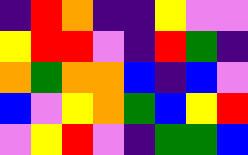[["indigo", "red", "orange", "indigo", "indigo", "yellow", "violet", "violet"], ["yellow", "red", "red", "violet", "indigo", "red", "green", "indigo"], ["orange", "green", "orange", "orange", "blue", "indigo", "blue", "violet"], ["blue", "violet", "yellow", "orange", "green", "blue", "yellow", "red"], ["violet", "yellow", "red", "violet", "indigo", "green", "green", "blue"]]